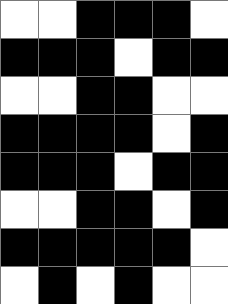[["white", "white", "black", "black", "black", "white"], ["black", "black", "black", "white", "black", "black"], ["white", "white", "black", "black", "white", "white"], ["black", "black", "black", "black", "white", "black"], ["black", "black", "black", "white", "black", "black"], ["white", "white", "black", "black", "white", "black"], ["black", "black", "black", "black", "black", "white"], ["white", "black", "white", "black", "white", "white"]]